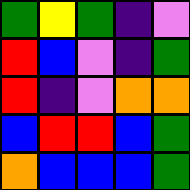[["green", "yellow", "green", "indigo", "violet"], ["red", "blue", "violet", "indigo", "green"], ["red", "indigo", "violet", "orange", "orange"], ["blue", "red", "red", "blue", "green"], ["orange", "blue", "blue", "blue", "green"]]